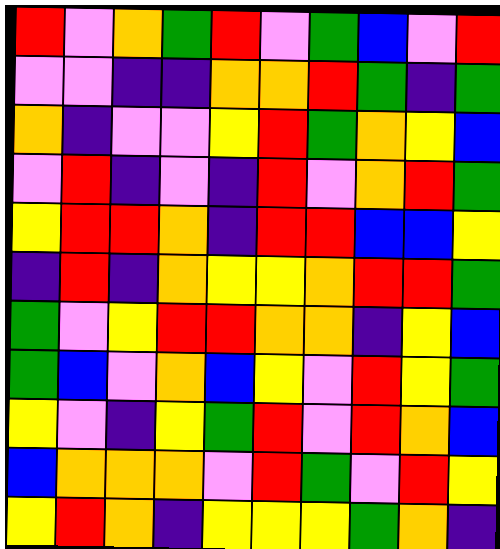[["red", "violet", "orange", "green", "red", "violet", "green", "blue", "violet", "red"], ["violet", "violet", "indigo", "indigo", "orange", "orange", "red", "green", "indigo", "green"], ["orange", "indigo", "violet", "violet", "yellow", "red", "green", "orange", "yellow", "blue"], ["violet", "red", "indigo", "violet", "indigo", "red", "violet", "orange", "red", "green"], ["yellow", "red", "red", "orange", "indigo", "red", "red", "blue", "blue", "yellow"], ["indigo", "red", "indigo", "orange", "yellow", "yellow", "orange", "red", "red", "green"], ["green", "violet", "yellow", "red", "red", "orange", "orange", "indigo", "yellow", "blue"], ["green", "blue", "violet", "orange", "blue", "yellow", "violet", "red", "yellow", "green"], ["yellow", "violet", "indigo", "yellow", "green", "red", "violet", "red", "orange", "blue"], ["blue", "orange", "orange", "orange", "violet", "red", "green", "violet", "red", "yellow"], ["yellow", "red", "orange", "indigo", "yellow", "yellow", "yellow", "green", "orange", "indigo"]]